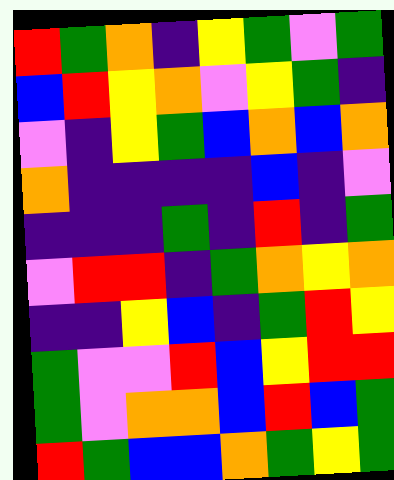[["red", "green", "orange", "indigo", "yellow", "green", "violet", "green"], ["blue", "red", "yellow", "orange", "violet", "yellow", "green", "indigo"], ["violet", "indigo", "yellow", "green", "blue", "orange", "blue", "orange"], ["orange", "indigo", "indigo", "indigo", "indigo", "blue", "indigo", "violet"], ["indigo", "indigo", "indigo", "green", "indigo", "red", "indigo", "green"], ["violet", "red", "red", "indigo", "green", "orange", "yellow", "orange"], ["indigo", "indigo", "yellow", "blue", "indigo", "green", "red", "yellow"], ["green", "violet", "violet", "red", "blue", "yellow", "red", "red"], ["green", "violet", "orange", "orange", "blue", "red", "blue", "green"], ["red", "green", "blue", "blue", "orange", "green", "yellow", "green"]]